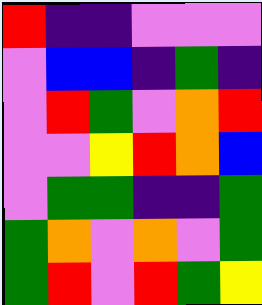[["red", "indigo", "indigo", "violet", "violet", "violet"], ["violet", "blue", "blue", "indigo", "green", "indigo"], ["violet", "red", "green", "violet", "orange", "red"], ["violet", "violet", "yellow", "red", "orange", "blue"], ["violet", "green", "green", "indigo", "indigo", "green"], ["green", "orange", "violet", "orange", "violet", "green"], ["green", "red", "violet", "red", "green", "yellow"]]